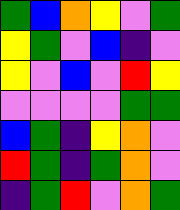[["green", "blue", "orange", "yellow", "violet", "green"], ["yellow", "green", "violet", "blue", "indigo", "violet"], ["yellow", "violet", "blue", "violet", "red", "yellow"], ["violet", "violet", "violet", "violet", "green", "green"], ["blue", "green", "indigo", "yellow", "orange", "violet"], ["red", "green", "indigo", "green", "orange", "violet"], ["indigo", "green", "red", "violet", "orange", "green"]]